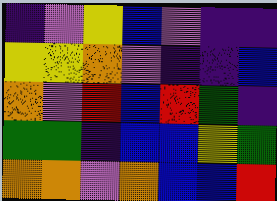[["indigo", "violet", "yellow", "blue", "violet", "indigo", "indigo"], ["yellow", "yellow", "orange", "violet", "indigo", "indigo", "blue"], ["orange", "violet", "red", "blue", "red", "green", "indigo"], ["green", "green", "indigo", "blue", "blue", "yellow", "green"], ["orange", "orange", "violet", "orange", "blue", "blue", "red"]]